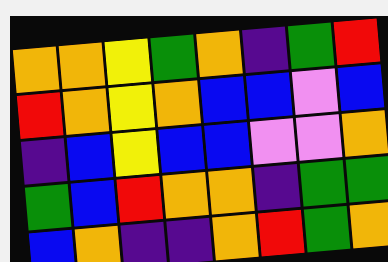[["orange", "orange", "yellow", "green", "orange", "indigo", "green", "red"], ["red", "orange", "yellow", "orange", "blue", "blue", "violet", "blue"], ["indigo", "blue", "yellow", "blue", "blue", "violet", "violet", "orange"], ["green", "blue", "red", "orange", "orange", "indigo", "green", "green"], ["blue", "orange", "indigo", "indigo", "orange", "red", "green", "orange"]]